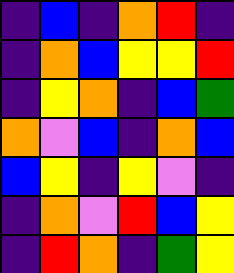[["indigo", "blue", "indigo", "orange", "red", "indigo"], ["indigo", "orange", "blue", "yellow", "yellow", "red"], ["indigo", "yellow", "orange", "indigo", "blue", "green"], ["orange", "violet", "blue", "indigo", "orange", "blue"], ["blue", "yellow", "indigo", "yellow", "violet", "indigo"], ["indigo", "orange", "violet", "red", "blue", "yellow"], ["indigo", "red", "orange", "indigo", "green", "yellow"]]